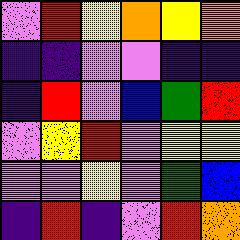[["violet", "red", "yellow", "orange", "yellow", "orange"], ["indigo", "indigo", "violet", "violet", "indigo", "indigo"], ["indigo", "red", "violet", "blue", "green", "red"], ["violet", "yellow", "red", "violet", "yellow", "yellow"], ["violet", "violet", "yellow", "violet", "green", "blue"], ["indigo", "red", "indigo", "violet", "red", "orange"]]